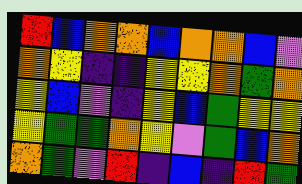[["red", "blue", "orange", "orange", "blue", "orange", "orange", "blue", "violet"], ["orange", "yellow", "indigo", "indigo", "yellow", "yellow", "orange", "green", "orange"], ["yellow", "blue", "violet", "indigo", "yellow", "blue", "green", "yellow", "yellow"], ["yellow", "green", "green", "orange", "yellow", "violet", "green", "blue", "orange"], ["orange", "green", "violet", "red", "indigo", "blue", "indigo", "red", "green"]]